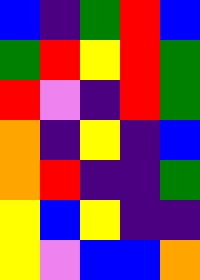[["blue", "indigo", "green", "red", "blue"], ["green", "red", "yellow", "red", "green"], ["red", "violet", "indigo", "red", "green"], ["orange", "indigo", "yellow", "indigo", "blue"], ["orange", "red", "indigo", "indigo", "green"], ["yellow", "blue", "yellow", "indigo", "indigo"], ["yellow", "violet", "blue", "blue", "orange"]]